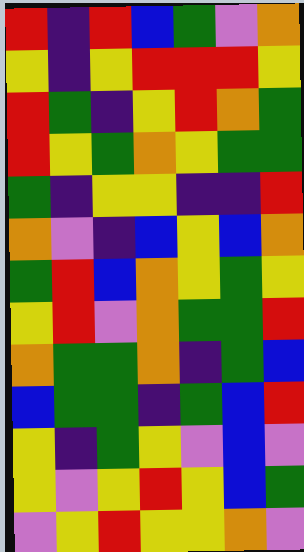[["red", "indigo", "red", "blue", "green", "violet", "orange"], ["yellow", "indigo", "yellow", "red", "red", "red", "yellow"], ["red", "green", "indigo", "yellow", "red", "orange", "green"], ["red", "yellow", "green", "orange", "yellow", "green", "green"], ["green", "indigo", "yellow", "yellow", "indigo", "indigo", "red"], ["orange", "violet", "indigo", "blue", "yellow", "blue", "orange"], ["green", "red", "blue", "orange", "yellow", "green", "yellow"], ["yellow", "red", "violet", "orange", "green", "green", "red"], ["orange", "green", "green", "orange", "indigo", "green", "blue"], ["blue", "green", "green", "indigo", "green", "blue", "red"], ["yellow", "indigo", "green", "yellow", "violet", "blue", "violet"], ["yellow", "violet", "yellow", "red", "yellow", "blue", "green"], ["violet", "yellow", "red", "yellow", "yellow", "orange", "violet"]]